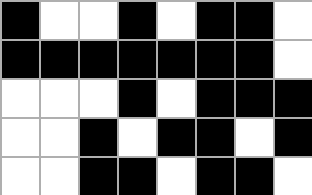[["black", "white", "white", "black", "white", "black", "black", "white"], ["black", "black", "black", "black", "black", "black", "black", "white"], ["white", "white", "white", "black", "white", "black", "black", "black"], ["white", "white", "black", "white", "black", "black", "white", "black"], ["white", "white", "black", "black", "white", "black", "black", "white"]]